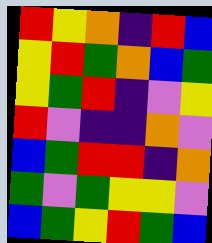[["red", "yellow", "orange", "indigo", "red", "blue"], ["yellow", "red", "green", "orange", "blue", "green"], ["yellow", "green", "red", "indigo", "violet", "yellow"], ["red", "violet", "indigo", "indigo", "orange", "violet"], ["blue", "green", "red", "red", "indigo", "orange"], ["green", "violet", "green", "yellow", "yellow", "violet"], ["blue", "green", "yellow", "red", "green", "blue"]]